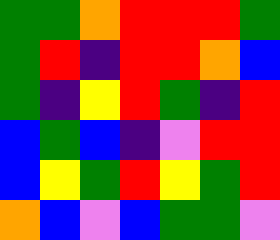[["green", "green", "orange", "red", "red", "red", "green"], ["green", "red", "indigo", "red", "red", "orange", "blue"], ["green", "indigo", "yellow", "red", "green", "indigo", "red"], ["blue", "green", "blue", "indigo", "violet", "red", "red"], ["blue", "yellow", "green", "red", "yellow", "green", "red"], ["orange", "blue", "violet", "blue", "green", "green", "violet"]]